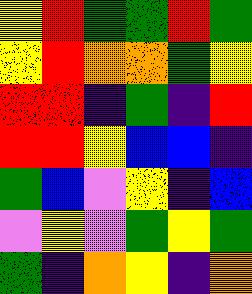[["yellow", "red", "green", "green", "red", "green"], ["yellow", "red", "orange", "orange", "green", "yellow"], ["red", "red", "indigo", "green", "indigo", "red"], ["red", "red", "yellow", "blue", "blue", "indigo"], ["green", "blue", "violet", "yellow", "indigo", "blue"], ["violet", "yellow", "violet", "green", "yellow", "green"], ["green", "indigo", "orange", "yellow", "indigo", "orange"]]